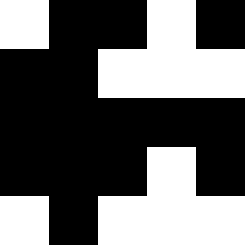[["white", "black", "black", "white", "black"], ["black", "black", "white", "white", "white"], ["black", "black", "black", "black", "black"], ["black", "black", "black", "white", "black"], ["white", "black", "white", "white", "white"]]